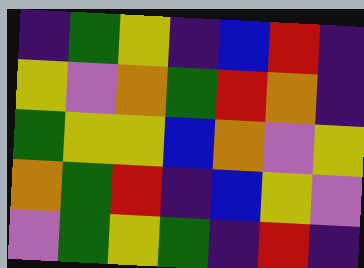[["indigo", "green", "yellow", "indigo", "blue", "red", "indigo"], ["yellow", "violet", "orange", "green", "red", "orange", "indigo"], ["green", "yellow", "yellow", "blue", "orange", "violet", "yellow"], ["orange", "green", "red", "indigo", "blue", "yellow", "violet"], ["violet", "green", "yellow", "green", "indigo", "red", "indigo"]]